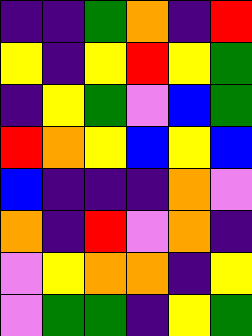[["indigo", "indigo", "green", "orange", "indigo", "red"], ["yellow", "indigo", "yellow", "red", "yellow", "green"], ["indigo", "yellow", "green", "violet", "blue", "green"], ["red", "orange", "yellow", "blue", "yellow", "blue"], ["blue", "indigo", "indigo", "indigo", "orange", "violet"], ["orange", "indigo", "red", "violet", "orange", "indigo"], ["violet", "yellow", "orange", "orange", "indigo", "yellow"], ["violet", "green", "green", "indigo", "yellow", "green"]]